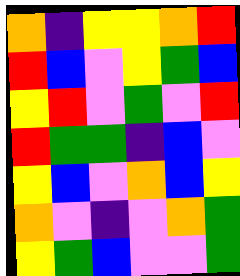[["orange", "indigo", "yellow", "yellow", "orange", "red"], ["red", "blue", "violet", "yellow", "green", "blue"], ["yellow", "red", "violet", "green", "violet", "red"], ["red", "green", "green", "indigo", "blue", "violet"], ["yellow", "blue", "violet", "orange", "blue", "yellow"], ["orange", "violet", "indigo", "violet", "orange", "green"], ["yellow", "green", "blue", "violet", "violet", "green"]]